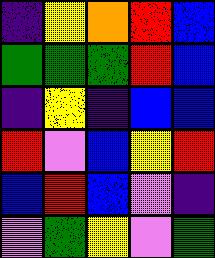[["indigo", "yellow", "orange", "red", "blue"], ["green", "green", "green", "red", "blue"], ["indigo", "yellow", "indigo", "blue", "blue"], ["red", "violet", "blue", "yellow", "red"], ["blue", "red", "blue", "violet", "indigo"], ["violet", "green", "yellow", "violet", "green"]]